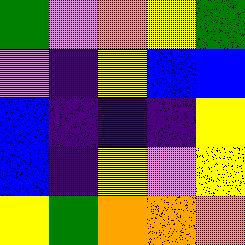[["green", "violet", "orange", "yellow", "green"], ["violet", "indigo", "yellow", "blue", "blue"], ["blue", "indigo", "indigo", "indigo", "yellow"], ["blue", "indigo", "yellow", "violet", "yellow"], ["yellow", "green", "orange", "orange", "orange"]]